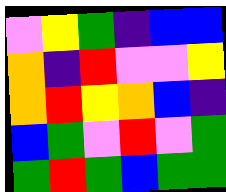[["violet", "yellow", "green", "indigo", "blue", "blue"], ["orange", "indigo", "red", "violet", "violet", "yellow"], ["orange", "red", "yellow", "orange", "blue", "indigo"], ["blue", "green", "violet", "red", "violet", "green"], ["green", "red", "green", "blue", "green", "green"]]